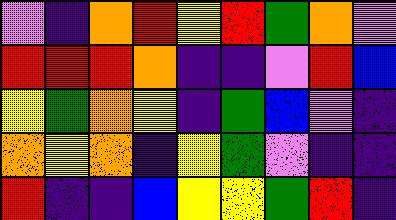[["violet", "indigo", "orange", "red", "yellow", "red", "green", "orange", "violet"], ["red", "red", "red", "orange", "indigo", "indigo", "violet", "red", "blue"], ["yellow", "green", "orange", "yellow", "indigo", "green", "blue", "violet", "indigo"], ["orange", "yellow", "orange", "indigo", "yellow", "green", "violet", "indigo", "indigo"], ["red", "indigo", "indigo", "blue", "yellow", "yellow", "green", "red", "indigo"]]